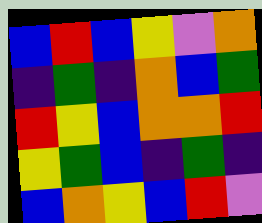[["blue", "red", "blue", "yellow", "violet", "orange"], ["indigo", "green", "indigo", "orange", "blue", "green"], ["red", "yellow", "blue", "orange", "orange", "red"], ["yellow", "green", "blue", "indigo", "green", "indigo"], ["blue", "orange", "yellow", "blue", "red", "violet"]]